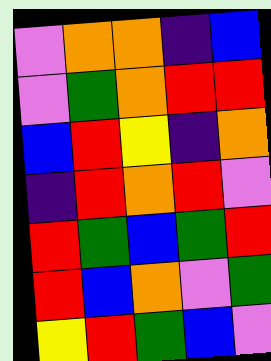[["violet", "orange", "orange", "indigo", "blue"], ["violet", "green", "orange", "red", "red"], ["blue", "red", "yellow", "indigo", "orange"], ["indigo", "red", "orange", "red", "violet"], ["red", "green", "blue", "green", "red"], ["red", "blue", "orange", "violet", "green"], ["yellow", "red", "green", "blue", "violet"]]